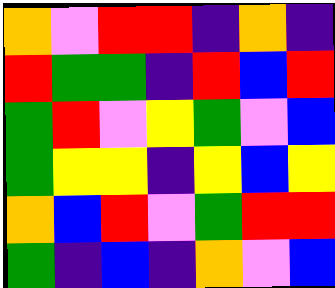[["orange", "violet", "red", "red", "indigo", "orange", "indigo"], ["red", "green", "green", "indigo", "red", "blue", "red"], ["green", "red", "violet", "yellow", "green", "violet", "blue"], ["green", "yellow", "yellow", "indigo", "yellow", "blue", "yellow"], ["orange", "blue", "red", "violet", "green", "red", "red"], ["green", "indigo", "blue", "indigo", "orange", "violet", "blue"]]